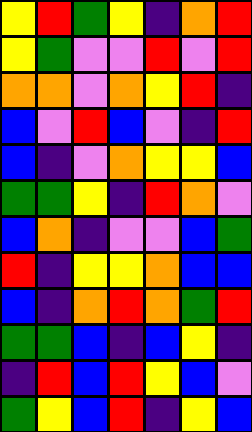[["yellow", "red", "green", "yellow", "indigo", "orange", "red"], ["yellow", "green", "violet", "violet", "red", "violet", "red"], ["orange", "orange", "violet", "orange", "yellow", "red", "indigo"], ["blue", "violet", "red", "blue", "violet", "indigo", "red"], ["blue", "indigo", "violet", "orange", "yellow", "yellow", "blue"], ["green", "green", "yellow", "indigo", "red", "orange", "violet"], ["blue", "orange", "indigo", "violet", "violet", "blue", "green"], ["red", "indigo", "yellow", "yellow", "orange", "blue", "blue"], ["blue", "indigo", "orange", "red", "orange", "green", "red"], ["green", "green", "blue", "indigo", "blue", "yellow", "indigo"], ["indigo", "red", "blue", "red", "yellow", "blue", "violet"], ["green", "yellow", "blue", "red", "indigo", "yellow", "blue"]]